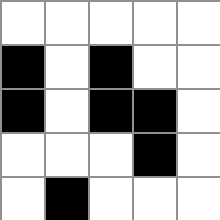[["white", "white", "white", "white", "white"], ["black", "white", "black", "white", "white"], ["black", "white", "black", "black", "white"], ["white", "white", "white", "black", "white"], ["white", "black", "white", "white", "white"]]